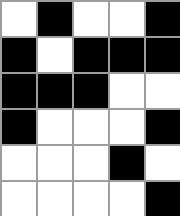[["white", "black", "white", "white", "black"], ["black", "white", "black", "black", "black"], ["black", "black", "black", "white", "white"], ["black", "white", "white", "white", "black"], ["white", "white", "white", "black", "white"], ["white", "white", "white", "white", "black"]]